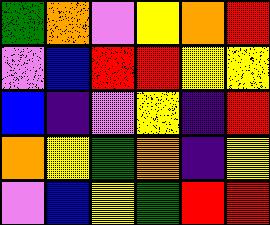[["green", "orange", "violet", "yellow", "orange", "red"], ["violet", "blue", "red", "red", "yellow", "yellow"], ["blue", "indigo", "violet", "yellow", "indigo", "red"], ["orange", "yellow", "green", "orange", "indigo", "yellow"], ["violet", "blue", "yellow", "green", "red", "red"]]